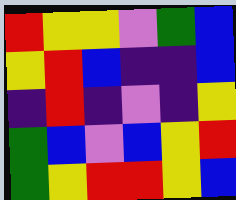[["red", "yellow", "yellow", "violet", "green", "blue"], ["yellow", "red", "blue", "indigo", "indigo", "blue"], ["indigo", "red", "indigo", "violet", "indigo", "yellow"], ["green", "blue", "violet", "blue", "yellow", "red"], ["green", "yellow", "red", "red", "yellow", "blue"]]